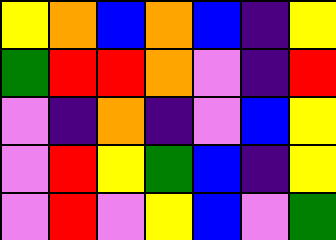[["yellow", "orange", "blue", "orange", "blue", "indigo", "yellow"], ["green", "red", "red", "orange", "violet", "indigo", "red"], ["violet", "indigo", "orange", "indigo", "violet", "blue", "yellow"], ["violet", "red", "yellow", "green", "blue", "indigo", "yellow"], ["violet", "red", "violet", "yellow", "blue", "violet", "green"]]